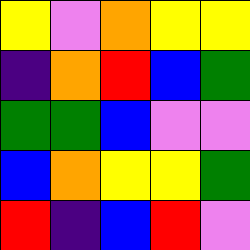[["yellow", "violet", "orange", "yellow", "yellow"], ["indigo", "orange", "red", "blue", "green"], ["green", "green", "blue", "violet", "violet"], ["blue", "orange", "yellow", "yellow", "green"], ["red", "indigo", "blue", "red", "violet"]]